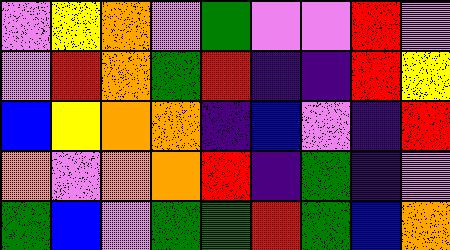[["violet", "yellow", "orange", "violet", "green", "violet", "violet", "red", "violet"], ["violet", "red", "orange", "green", "red", "indigo", "indigo", "red", "yellow"], ["blue", "yellow", "orange", "orange", "indigo", "blue", "violet", "indigo", "red"], ["orange", "violet", "orange", "orange", "red", "indigo", "green", "indigo", "violet"], ["green", "blue", "violet", "green", "green", "red", "green", "blue", "orange"]]